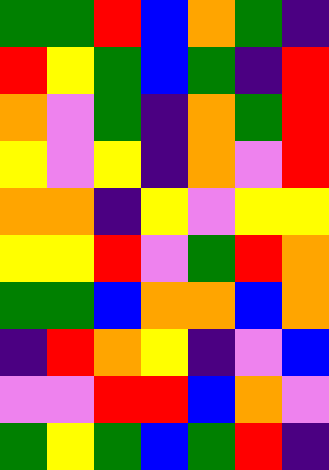[["green", "green", "red", "blue", "orange", "green", "indigo"], ["red", "yellow", "green", "blue", "green", "indigo", "red"], ["orange", "violet", "green", "indigo", "orange", "green", "red"], ["yellow", "violet", "yellow", "indigo", "orange", "violet", "red"], ["orange", "orange", "indigo", "yellow", "violet", "yellow", "yellow"], ["yellow", "yellow", "red", "violet", "green", "red", "orange"], ["green", "green", "blue", "orange", "orange", "blue", "orange"], ["indigo", "red", "orange", "yellow", "indigo", "violet", "blue"], ["violet", "violet", "red", "red", "blue", "orange", "violet"], ["green", "yellow", "green", "blue", "green", "red", "indigo"]]